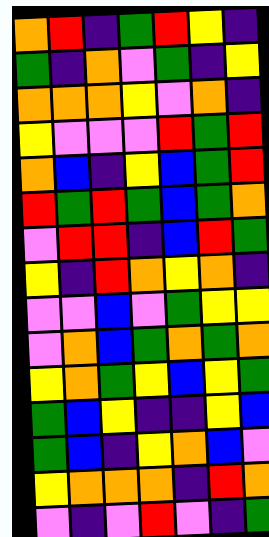[["orange", "red", "indigo", "green", "red", "yellow", "indigo"], ["green", "indigo", "orange", "violet", "green", "indigo", "yellow"], ["orange", "orange", "orange", "yellow", "violet", "orange", "indigo"], ["yellow", "violet", "violet", "violet", "red", "green", "red"], ["orange", "blue", "indigo", "yellow", "blue", "green", "red"], ["red", "green", "red", "green", "blue", "green", "orange"], ["violet", "red", "red", "indigo", "blue", "red", "green"], ["yellow", "indigo", "red", "orange", "yellow", "orange", "indigo"], ["violet", "violet", "blue", "violet", "green", "yellow", "yellow"], ["violet", "orange", "blue", "green", "orange", "green", "orange"], ["yellow", "orange", "green", "yellow", "blue", "yellow", "green"], ["green", "blue", "yellow", "indigo", "indigo", "yellow", "blue"], ["green", "blue", "indigo", "yellow", "orange", "blue", "violet"], ["yellow", "orange", "orange", "orange", "indigo", "red", "orange"], ["violet", "indigo", "violet", "red", "violet", "indigo", "green"]]